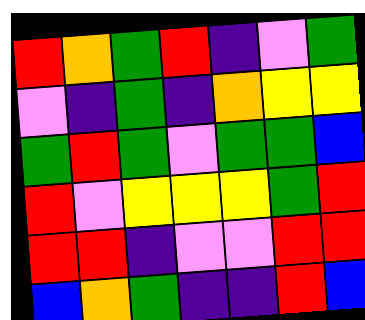[["red", "orange", "green", "red", "indigo", "violet", "green"], ["violet", "indigo", "green", "indigo", "orange", "yellow", "yellow"], ["green", "red", "green", "violet", "green", "green", "blue"], ["red", "violet", "yellow", "yellow", "yellow", "green", "red"], ["red", "red", "indigo", "violet", "violet", "red", "red"], ["blue", "orange", "green", "indigo", "indigo", "red", "blue"]]